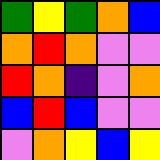[["green", "yellow", "green", "orange", "blue"], ["orange", "red", "orange", "violet", "violet"], ["red", "orange", "indigo", "violet", "orange"], ["blue", "red", "blue", "violet", "violet"], ["violet", "orange", "yellow", "blue", "yellow"]]